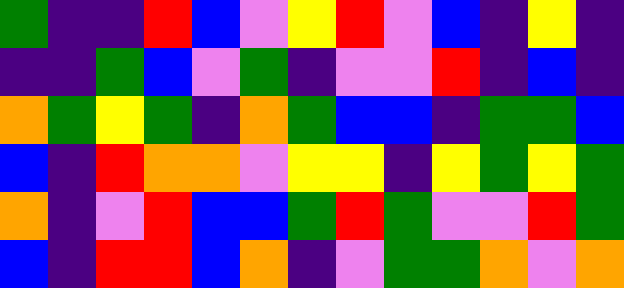[["green", "indigo", "indigo", "red", "blue", "violet", "yellow", "red", "violet", "blue", "indigo", "yellow", "indigo"], ["indigo", "indigo", "green", "blue", "violet", "green", "indigo", "violet", "violet", "red", "indigo", "blue", "indigo"], ["orange", "green", "yellow", "green", "indigo", "orange", "green", "blue", "blue", "indigo", "green", "green", "blue"], ["blue", "indigo", "red", "orange", "orange", "violet", "yellow", "yellow", "indigo", "yellow", "green", "yellow", "green"], ["orange", "indigo", "violet", "red", "blue", "blue", "green", "red", "green", "violet", "violet", "red", "green"], ["blue", "indigo", "red", "red", "blue", "orange", "indigo", "violet", "green", "green", "orange", "violet", "orange"]]